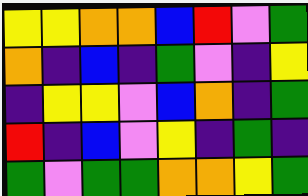[["yellow", "yellow", "orange", "orange", "blue", "red", "violet", "green"], ["orange", "indigo", "blue", "indigo", "green", "violet", "indigo", "yellow"], ["indigo", "yellow", "yellow", "violet", "blue", "orange", "indigo", "green"], ["red", "indigo", "blue", "violet", "yellow", "indigo", "green", "indigo"], ["green", "violet", "green", "green", "orange", "orange", "yellow", "green"]]